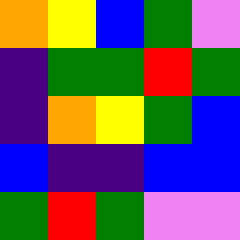[["orange", "yellow", "blue", "green", "violet"], ["indigo", "green", "green", "red", "green"], ["indigo", "orange", "yellow", "green", "blue"], ["blue", "indigo", "indigo", "blue", "blue"], ["green", "red", "green", "violet", "violet"]]